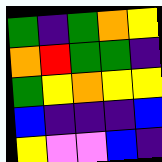[["green", "indigo", "green", "orange", "yellow"], ["orange", "red", "green", "green", "indigo"], ["green", "yellow", "orange", "yellow", "yellow"], ["blue", "indigo", "indigo", "indigo", "blue"], ["yellow", "violet", "violet", "blue", "indigo"]]